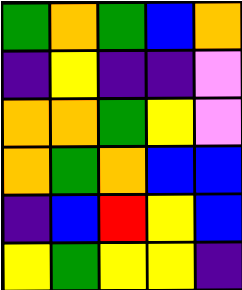[["green", "orange", "green", "blue", "orange"], ["indigo", "yellow", "indigo", "indigo", "violet"], ["orange", "orange", "green", "yellow", "violet"], ["orange", "green", "orange", "blue", "blue"], ["indigo", "blue", "red", "yellow", "blue"], ["yellow", "green", "yellow", "yellow", "indigo"]]